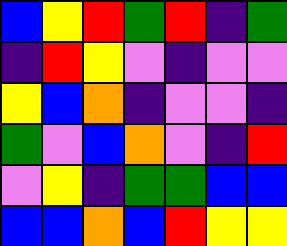[["blue", "yellow", "red", "green", "red", "indigo", "green"], ["indigo", "red", "yellow", "violet", "indigo", "violet", "violet"], ["yellow", "blue", "orange", "indigo", "violet", "violet", "indigo"], ["green", "violet", "blue", "orange", "violet", "indigo", "red"], ["violet", "yellow", "indigo", "green", "green", "blue", "blue"], ["blue", "blue", "orange", "blue", "red", "yellow", "yellow"]]